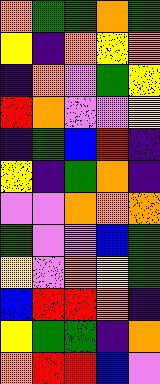[["orange", "green", "green", "orange", "green"], ["yellow", "indigo", "orange", "yellow", "orange"], ["indigo", "orange", "violet", "green", "yellow"], ["red", "orange", "violet", "violet", "yellow"], ["indigo", "green", "blue", "red", "indigo"], ["yellow", "indigo", "green", "orange", "indigo"], ["violet", "violet", "orange", "orange", "orange"], ["green", "violet", "violet", "blue", "green"], ["yellow", "violet", "orange", "yellow", "green"], ["blue", "red", "red", "orange", "indigo"], ["yellow", "green", "green", "indigo", "orange"], ["orange", "red", "red", "blue", "violet"]]